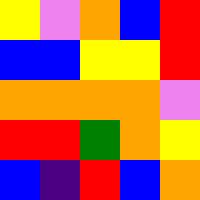[["yellow", "violet", "orange", "blue", "red"], ["blue", "blue", "yellow", "yellow", "red"], ["orange", "orange", "orange", "orange", "violet"], ["red", "red", "green", "orange", "yellow"], ["blue", "indigo", "red", "blue", "orange"]]